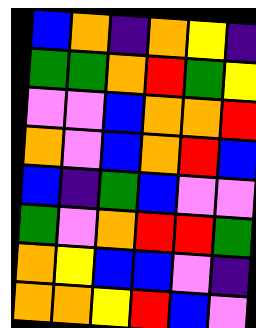[["blue", "orange", "indigo", "orange", "yellow", "indigo"], ["green", "green", "orange", "red", "green", "yellow"], ["violet", "violet", "blue", "orange", "orange", "red"], ["orange", "violet", "blue", "orange", "red", "blue"], ["blue", "indigo", "green", "blue", "violet", "violet"], ["green", "violet", "orange", "red", "red", "green"], ["orange", "yellow", "blue", "blue", "violet", "indigo"], ["orange", "orange", "yellow", "red", "blue", "violet"]]